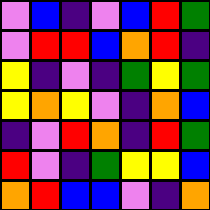[["violet", "blue", "indigo", "violet", "blue", "red", "green"], ["violet", "red", "red", "blue", "orange", "red", "indigo"], ["yellow", "indigo", "violet", "indigo", "green", "yellow", "green"], ["yellow", "orange", "yellow", "violet", "indigo", "orange", "blue"], ["indigo", "violet", "red", "orange", "indigo", "red", "green"], ["red", "violet", "indigo", "green", "yellow", "yellow", "blue"], ["orange", "red", "blue", "blue", "violet", "indigo", "orange"]]